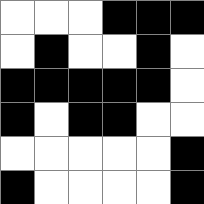[["white", "white", "white", "black", "black", "black"], ["white", "black", "white", "white", "black", "white"], ["black", "black", "black", "black", "black", "white"], ["black", "white", "black", "black", "white", "white"], ["white", "white", "white", "white", "white", "black"], ["black", "white", "white", "white", "white", "black"]]